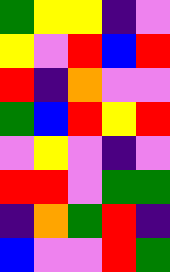[["green", "yellow", "yellow", "indigo", "violet"], ["yellow", "violet", "red", "blue", "red"], ["red", "indigo", "orange", "violet", "violet"], ["green", "blue", "red", "yellow", "red"], ["violet", "yellow", "violet", "indigo", "violet"], ["red", "red", "violet", "green", "green"], ["indigo", "orange", "green", "red", "indigo"], ["blue", "violet", "violet", "red", "green"]]